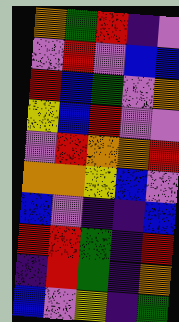[["orange", "green", "red", "indigo", "violet"], ["violet", "red", "violet", "blue", "blue"], ["red", "blue", "green", "violet", "orange"], ["yellow", "blue", "red", "violet", "violet"], ["violet", "red", "orange", "orange", "red"], ["orange", "orange", "yellow", "blue", "violet"], ["blue", "violet", "indigo", "indigo", "blue"], ["red", "red", "green", "indigo", "red"], ["indigo", "red", "green", "indigo", "orange"], ["blue", "violet", "yellow", "indigo", "green"]]